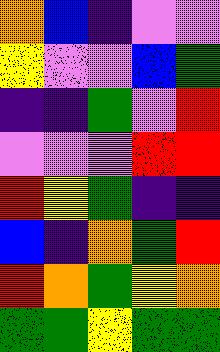[["orange", "blue", "indigo", "violet", "violet"], ["yellow", "violet", "violet", "blue", "green"], ["indigo", "indigo", "green", "violet", "red"], ["violet", "violet", "violet", "red", "red"], ["red", "yellow", "green", "indigo", "indigo"], ["blue", "indigo", "orange", "green", "red"], ["red", "orange", "green", "yellow", "orange"], ["green", "green", "yellow", "green", "green"]]